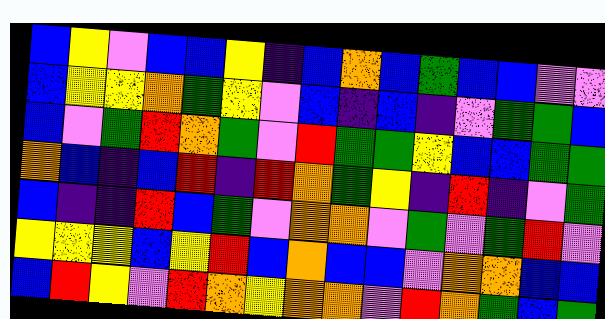[["blue", "yellow", "violet", "blue", "blue", "yellow", "indigo", "blue", "orange", "blue", "green", "blue", "blue", "violet", "violet"], ["blue", "yellow", "yellow", "orange", "green", "yellow", "violet", "blue", "indigo", "blue", "indigo", "violet", "green", "green", "blue"], ["blue", "violet", "green", "red", "orange", "green", "violet", "red", "green", "green", "yellow", "blue", "blue", "green", "green"], ["orange", "blue", "indigo", "blue", "red", "indigo", "red", "orange", "green", "yellow", "indigo", "red", "indigo", "violet", "green"], ["blue", "indigo", "indigo", "red", "blue", "green", "violet", "orange", "orange", "violet", "green", "violet", "green", "red", "violet"], ["yellow", "yellow", "yellow", "blue", "yellow", "red", "blue", "orange", "blue", "blue", "violet", "orange", "orange", "blue", "blue"], ["blue", "red", "yellow", "violet", "red", "orange", "yellow", "orange", "orange", "violet", "red", "orange", "green", "blue", "green"]]